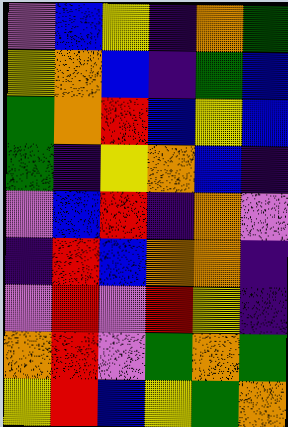[["violet", "blue", "yellow", "indigo", "orange", "green"], ["yellow", "orange", "blue", "indigo", "green", "blue"], ["green", "orange", "red", "blue", "yellow", "blue"], ["green", "indigo", "yellow", "orange", "blue", "indigo"], ["violet", "blue", "red", "indigo", "orange", "violet"], ["indigo", "red", "blue", "orange", "orange", "indigo"], ["violet", "red", "violet", "red", "yellow", "indigo"], ["orange", "red", "violet", "green", "orange", "green"], ["yellow", "red", "blue", "yellow", "green", "orange"]]